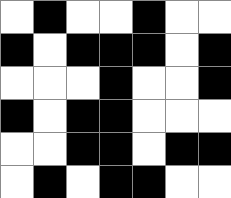[["white", "black", "white", "white", "black", "white", "white"], ["black", "white", "black", "black", "black", "white", "black"], ["white", "white", "white", "black", "white", "white", "black"], ["black", "white", "black", "black", "white", "white", "white"], ["white", "white", "black", "black", "white", "black", "black"], ["white", "black", "white", "black", "black", "white", "white"]]